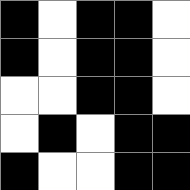[["black", "white", "black", "black", "white"], ["black", "white", "black", "black", "white"], ["white", "white", "black", "black", "white"], ["white", "black", "white", "black", "black"], ["black", "white", "white", "black", "black"]]